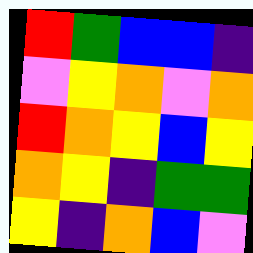[["red", "green", "blue", "blue", "indigo"], ["violet", "yellow", "orange", "violet", "orange"], ["red", "orange", "yellow", "blue", "yellow"], ["orange", "yellow", "indigo", "green", "green"], ["yellow", "indigo", "orange", "blue", "violet"]]